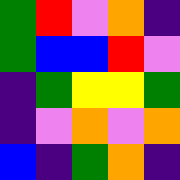[["green", "red", "violet", "orange", "indigo"], ["green", "blue", "blue", "red", "violet"], ["indigo", "green", "yellow", "yellow", "green"], ["indigo", "violet", "orange", "violet", "orange"], ["blue", "indigo", "green", "orange", "indigo"]]